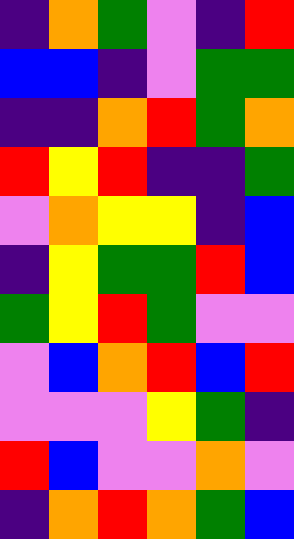[["indigo", "orange", "green", "violet", "indigo", "red"], ["blue", "blue", "indigo", "violet", "green", "green"], ["indigo", "indigo", "orange", "red", "green", "orange"], ["red", "yellow", "red", "indigo", "indigo", "green"], ["violet", "orange", "yellow", "yellow", "indigo", "blue"], ["indigo", "yellow", "green", "green", "red", "blue"], ["green", "yellow", "red", "green", "violet", "violet"], ["violet", "blue", "orange", "red", "blue", "red"], ["violet", "violet", "violet", "yellow", "green", "indigo"], ["red", "blue", "violet", "violet", "orange", "violet"], ["indigo", "orange", "red", "orange", "green", "blue"]]